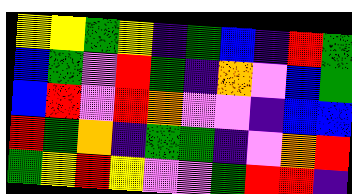[["yellow", "yellow", "green", "yellow", "indigo", "green", "blue", "indigo", "red", "green"], ["blue", "green", "violet", "red", "green", "indigo", "orange", "violet", "blue", "green"], ["blue", "red", "violet", "red", "orange", "violet", "violet", "indigo", "blue", "blue"], ["red", "green", "orange", "indigo", "green", "green", "indigo", "violet", "orange", "red"], ["green", "yellow", "red", "yellow", "violet", "violet", "green", "red", "red", "indigo"]]